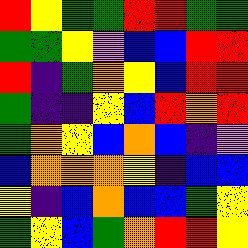[["red", "yellow", "green", "green", "red", "red", "green", "green"], ["green", "green", "yellow", "violet", "blue", "blue", "red", "red"], ["red", "indigo", "green", "orange", "yellow", "blue", "red", "red"], ["green", "indigo", "indigo", "yellow", "blue", "red", "orange", "red"], ["green", "orange", "yellow", "blue", "orange", "blue", "indigo", "violet"], ["blue", "orange", "orange", "orange", "yellow", "indigo", "blue", "blue"], ["yellow", "indigo", "blue", "orange", "blue", "blue", "green", "yellow"], ["green", "yellow", "blue", "green", "orange", "red", "red", "yellow"]]